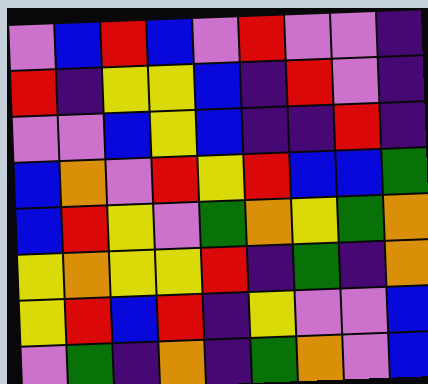[["violet", "blue", "red", "blue", "violet", "red", "violet", "violet", "indigo"], ["red", "indigo", "yellow", "yellow", "blue", "indigo", "red", "violet", "indigo"], ["violet", "violet", "blue", "yellow", "blue", "indigo", "indigo", "red", "indigo"], ["blue", "orange", "violet", "red", "yellow", "red", "blue", "blue", "green"], ["blue", "red", "yellow", "violet", "green", "orange", "yellow", "green", "orange"], ["yellow", "orange", "yellow", "yellow", "red", "indigo", "green", "indigo", "orange"], ["yellow", "red", "blue", "red", "indigo", "yellow", "violet", "violet", "blue"], ["violet", "green", "indigo", "orange", "indigo", "green", "orange", "violet", "blue"]]